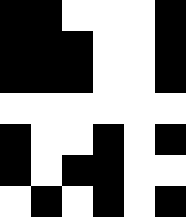[["black", "black", "white", "white", "white", "black"], ["black", "black", "black", "white", "white", "black"], ["black", "black", "black", "white", "white", "black"], ["white", "white", "white", "white", "white", "white"], ["black", "white", "white", "black", "white", "black"], ["black", "white", "black", "black", "white", "white"], ["white", "black", "white", "black", "white", "black"]]